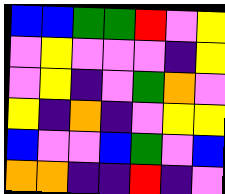[["blue", "blue", "green", "green", "red", "violet", "yellow"], ["violet", "yellow", "violet", "violet", "violet", "indigo", "yellow"], ["violet", "yellow", "indigo", "violet", "green", "orange", "violet"], ["yellow", "indigo", "orange", "indigo", "violet", "yellow", "yellow"], ["blue", "violet", "violet", "blue", "green", "violet", "blue"], ["orange", "orange", "indigo", "indigo", "red", "indigo", "violet"]]